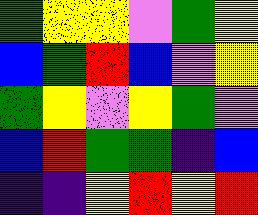[["green", "yellow", "yellow", "violet", "green", "yellow"], ["blue", "green", "red", "blue", "violet", "yellow"], ["green", "yellow", "violet", "yellow", "green", "violet"], ["blue", "red", "green", "green", "indigo", "blue"], ["indigo", "indigo", "yellow", "red", "yellow", "red"]]